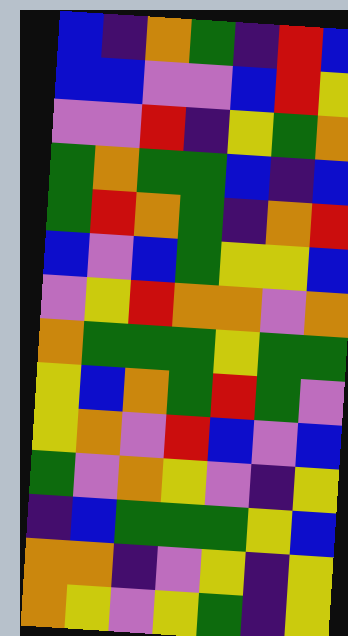[["blue", "indigo", "orange", "green", "indigo", "red", "blue"], ["blue", "blue", "violet", "violet", "blue", "red", "yellow"], ["violet", "violet", "red", "indigo", "yellow", "green", "orange"], ["green", "orange", "green", "green", "blue", "indigo", "blue"], ["green", "red", "orange", "green", "indigo", "orange", "red"], ["blue", "violet", "blue", "green", "yellow", "yellow", "blue"], ["violet", "yellow", "red", "orange", "orange", "violet", "orange"], ["orange", "green", "green", "green", "yellow", "green", "green"], ["yellow", "blue", "orange", "green", "red", "green", "violet"], ["yellow", "orange", "violet", "red", "blue", "violet", "blue"], ["green", "violet", "orange", "yellow", "violet", "indigo", "yellow"], ["indigo", "blue", "green", "green", "green", "yellow", "blue"], ["orange", "orange", "indigo", "violet", "yellow", "indigo", "yellow"], ["orange", "yellow", "violet", "yellow", "green", "indigo", "yellow"]]